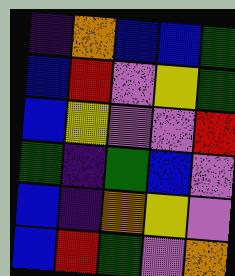[["indigo", "orange", "blue", "blue", "green"], ["blue", "red", "violet", "yellow", "green"], ["blue", "yellow", "violet", "violet", "red"], ["green", "indigo", "green", "blue", "violet"], ["blue", "indigo", "orange", "yellow", "violet"], ["blue", "red", "green", "violet", "orange"]]